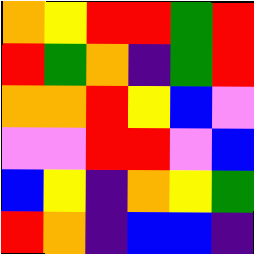[["orange", "yellow", "red", "red", "green", "red"], ["red", "green", "orange", "indigo", "green", "red"], ["orange", "orange", "red", "yellow", "blue", "violet"], ["violet", "violet", "red", "red", "violet", "blue"], ["blue", "yellow", "indigo", "orange", "yellow", "green"], ["red", "orange", "indigo", "blue", "blue", "indigo"]]